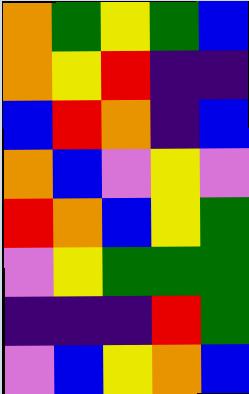[["orange", "green", "yellow", "green", "blue"], ["orange", "yellow", "red", "indigo", "indigo"], ["blue", "red", "orange", "indigo", "blue"], ["orange", "blue", "violet", "yellow", "violet"], ["red", "orange", "blue", "yellow", "green"], ["violet", "yellow", "green", "green", "green"], ["indigo", "indigo", "indigo", "red", "green"], ["violet", "blue", "yellow", "orange", "blue"]]